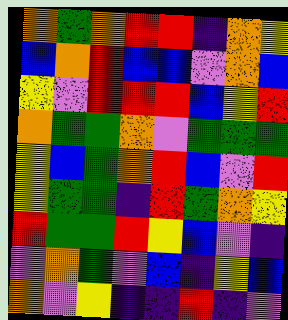[["orange", "green", "orange", "red", "red", "indigo", "orange", "yellow"], ["blue", "orange", "red", "blue", "blue", "violet", "orange", "blue"], ["yellow", "violet", "red", "red", "red", "blue", "yellow", "red"], ["orange", "green", "green", "orange", "violet", "green", "green", "green"], ["yellow", "blue", "green", "orange", "red", "blue", "violet", "red"], ["yellow", "green", "green", "indigo", "red", "green", "orange", "yellow"], ["red", "green", "green", "red", "yellow", "blue", "violet", "indigo"], ["violet", "orange", "green", "violet", "blue", "indigo", "yellow", "blue"], ["orange", "violet", "yellow", "indigo", "indigo", "red", "indigo", "violet"]]